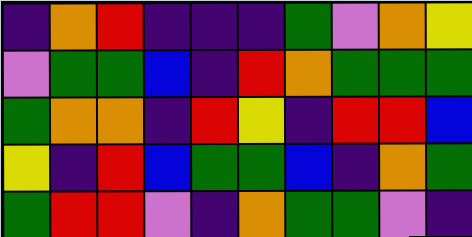[["indigo", "orange", "red", "indigo", "indigo", "indigo", "green", "violet", "orange", "yellow"], ["violet", "green", "green", "blue", "indigo", "red", "orange", "green", "green", "green"], ["green", "orange", "orange", "indigo", "red", "yellow", "indigo", "red", "red", "blue"], ["yellow", "indigo", "red", "blue", "green", "green", "blue", "indigo", "orange", "green"], ["green", "red", "red", "violet", "indigo", "orange", "green", "green", "violet", "indigo"]]